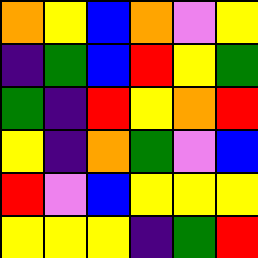[["orange", "yellow", "blue", "orange", "violet", "yellow"], ["indigo", "green", "blue", "red", "yellow", "green"], ["green", "indigo", "red", "yellow", "orange", "red"], ["yellow", "indigo", "orange", "green", "violet", "blue"], ["red", "violet", "blue", "yellow", "yellow", "yellow"], ["yellow", "yellow", "yellow", "indigo", "green", "red"]]